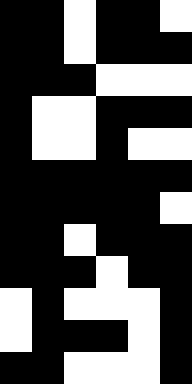[["black", "black", "white", "black", "black", "white"], ["black", "black", "white", "black", "black", "black"], ["black", "black", "black", "white", "white", "white"], ["black", "white", "white", "black", "black", "black"], ["black", "white", "white", "black", "white", "white"], ["black", "black", "black", "black", "black", "black"], ["black", "black", "black", "black", "black", "white"], ["black", "black", "white", "black", "black", "black"], ["black", "black", "black", "white", "black", "black"], ["white", "black", "white", "white", "white", "black"], ["white", "black", "black", "black", "white", "black"], ["black", "black", "white", "white", "white", "black"]]